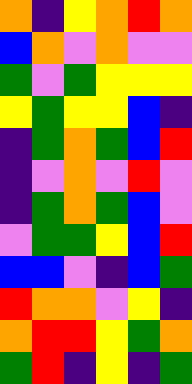[["orange", "indigo", "yellow", "orange", "red", "orange"], ["blue", "orange", "violet", "orange", "violet", "violet"], ["green", "violet", "green", "yellow", "yellow", "yellow"], ["yellow", "green", "yellow", "yellow", "blue", "indigo"], ["indigo", "green", "orange", "green", "blue", "red"], ["indigo", "violet", "orange", "violet", "red", "violet"], ["indigo", "green", "orange", "green", "blue", "violet"], ["violet", "green", "green", "yellow", "blue", "red"], ["blue", "blue", "violet", "indigo", "blue", "green"], ["red", "orange", "orange", "violet", "yellow", "indigo"], ["orange", "red", "red", "yellow", "green", "orange"], ["green", "red", "indigo", "yellow", "indigo", "green"]]